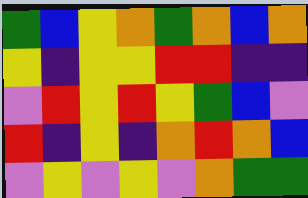[["green", "blue", "yellow", "orange", "green", "orange", "blue", "orange"], ["yellow", "indigo", "yellow", "yellow", "red", "red", "indigo", "indigo"], ["violet", "red", "yellow", "red", "yellow", "green", "blue", "violet"], ["red", "indigo", "yellow", "indigo", "orange", "red", "orange", "blue"], ["violet", "yellow", "violet", "yellow", "violet", "orange", "green", "green"]]